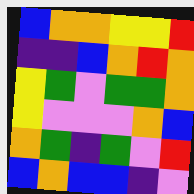[["blue", "orange", "orange", "yellow", "yellow", "red"], ["indigo", "indigo", "blue", "orange", "red", "orange"], ["yellow", "green", "violet", "green", "green", "orange"], ["yellow", "violet", "violet", "violet", "orange", "blue"], ["orange", "green", "indigo", "green", "violet", "red"], ["blue", "orange", "blue", "blue", "indigo", "violet"]]